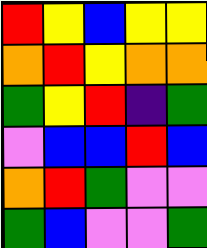[["red", "yellow", "blue", "yellow", "yellow"], ["orange", "red", "yellow", "orange", "orange"], ["green", "yellow", "red", "indigo", "green"], ["violet", "blue", "blue", "red", "blue"], ["orange", "red", "green", "violet", "violet"], ["green", "blue", "violet", "violet", "green"]]